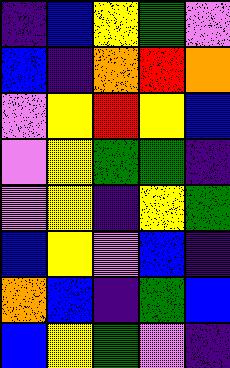[["indigo", "blue", "yellow", "green", "violet"], ["blue", "indigo", "orange", "red", "orange"], ["violet", "yellow", "red", "yellow", "blue"], ["violet", "yellow", "green", "green", "indigo"], ["violet", "yellow", "indigo", "yellow", "green"], ["blue", "yellow", "violet", "blue", "indigo"], ["orange", "blue", "indigo", "green", "blue"], ["blue", "yellow", "green", "violet", "indigo"]]